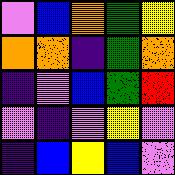[["violet", "blue", "orange", "green", "yellow"], ["orange", "orange", "indigo", "green", "orange"], ["indigo", "violet", "blue", "green", "red"], ["violet", "indigo", "violet", "yellow", "violet"], ["indigo", "blue", "yellow", "blue", "violet"]]